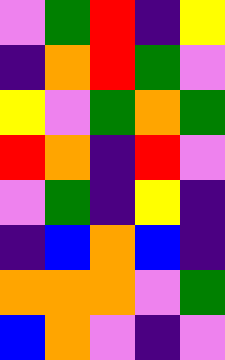[["violet", "green", "red", "indigo", "yellow"], ["indigo", "orange", "red", "green", "violet"], ["yellow", "violet", "green", "orange", "green"], ["red", "orange", "indigo", "red", "violet"], ["violet", "green", "indigo", "yellow", "indigo"], ["indigo", "blue", "orange", "blue", "indigo"], ["orange", "orange", "orange", "violet", "green"], ["blue", "orange", "violet", "indigo", "violet"]]